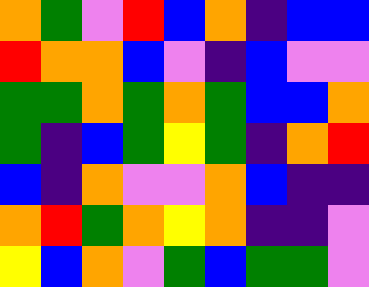[["orange", "green", "violet", "red", "blue", "orange", "indigo", "blue", "blue"], ["red", "orange", "orange", "blue", "violet", "indigo", "blue", "violet", "violet"], ["green", "green", "orange", "green", "orange", "green", "blue", "blue", "orange"], ["green", "indigo", "blue", "green", "yellow", "green", "indigo", "orange", "red"], ["blue", "indigo", "orange", "violet", "violet", "orange", "blue", "indigo", "indigo"], ["orange", "red", "green", "orange", "yellow", "orange", "indigo", "indigo", "violet"], ["yellow", "blue", "orange", "violet", "green", "blue", "green", "green", "violet"]]